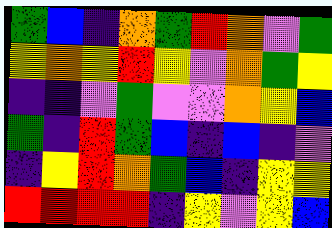[["green", "blue", "indigo", "orange", "green", "red", "orange", "violet", "green"], ["yellow", "orange", "yellow", "red", "yellow", "violet", "orange", "green", "yellow"], ["indigo", "indigo", "violet", "green", "violet", "violet", "orange", "yellow", "blue"], ["green", "indigo", "red", "green", "blue", "indigo", "blue", "indigo", "violet"], ["indigo", "yellow", "red", "orange", "green", "blue", "indigo", "yellow", "yellow"], ["red", "red", "red", "red", "indigo", "yellow", "violet", "yellow", "blue"]]